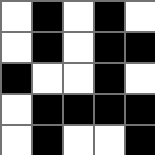[["white", "black", "white", "black", "white"], ["white", "black", "white", "black", "black"], ["black", "white", "white", "black", "white"], ["white", "black", "black", "black", "black"], ["white", "black", "white", "white", "black"]]